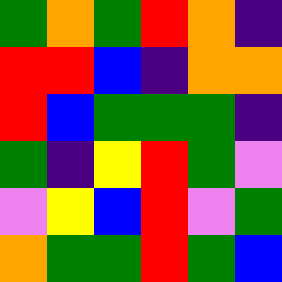[["green", "orange", "green", "red", "orange", "indigo"], ["red", "red", "blue", "indigo", "orange", "orange"], ["red", "blue", "green", "green", "green", "indigo"], ["green", "indigo", "yellow", "red", "green", "violet"], ["violet", "yellow", "blue", "red", "violet", "green"], ["orange", "green", "green", "red", "green", "blue"]]